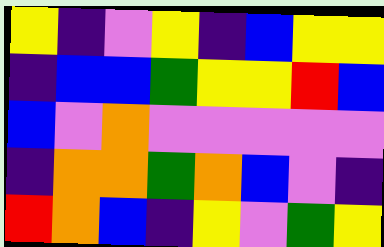[["yellow", "indigo", "violet", "yellow", "indigo", "blue", "yellow", "yellow"], ["indigo", "blue", "blue", "green", "yellow", "yellow", "red", "blue"], ["blue", "violet", "orange", "violet", "violet", "violet", "violet", "violet"], ["indigo", "orange", "orange", "green", "orange", "blue", "violet", "indigo"], ["red", "orange", "blue", "indigo", "yellow", "violet", "green", "yellow"]]